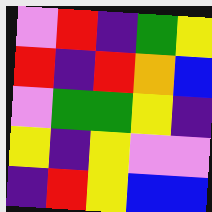[["violet", "red", "indigo", "green", "yellow"], ["red", "indigo", "red", "orange", "blue"], ["violet", "green", "green", "yellow", "indigo"], ["yellow", "indigo", "yellow", "violet", "violet"], ["indigo", "red", "yellow", "blue", "blue"]]